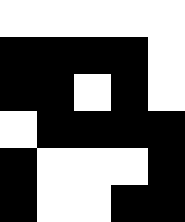[["white", "white", "white", "white", "white"], ["black", "black", "black", "black", "white"], ["black", "black", "white", "black", "white"], ["white", "black", "black", "black", "black"], ["black", "white", "white", "white", "black"], ["black", "white", "white", "black", "black"]]